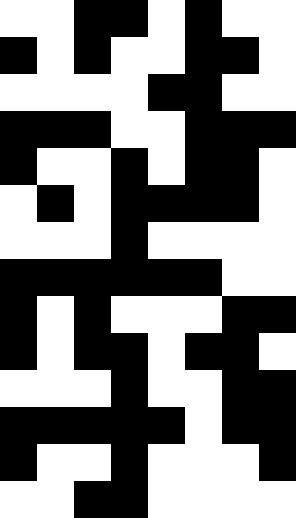[["white", "white", "black", "black", "white", "black", "white", "white"], ["black", "white", "black", "white", "white", "black", "black", "white"], ["white", "white", "white", "white", "black", "black", "white", "white"], ["black", "black", "black", "white", "white", "black", "black", "black"], ["black", "white", "white", "black", "white", "black", "black", "white"], ["white", "black", "white", "black", "black", "black", "black", "white"], ["white", "white", "white", "black", "white", "white", "white", "white"], ["black", "black", "black", "black", "black", "black", "white", "white"], ["black", "white", "black", "white", "white", "white", "black", "black"], ["black", "white", "black", "black", "white", "black", "black", "white"], ["white", "white", "white", "black", "white", "white", "black", "black"], ["black", "black", "black", "black", "black", "white", "black", "black"], ["black", "white", "white", "black", "white", "white", "white", "black"], ["white", "white", "black", "black", "white", "white", "white", "white"]]